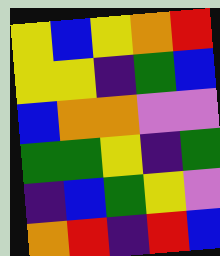[["yellow", "blue", "yellow", "orange", "red"], ["yellow", "yellow", "indigo", "green", "blue"], ["blue", "orange", "orange", "violet", "violet"], ["green", "green", "yellow", "indigo", "green"], ["indigo", "blue", "green", "yellow", "violet"], ["orange", "red", "indigo", "red", "blue"]]